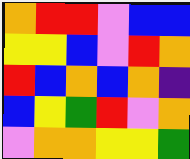[["orange", "red", "red", "violet", "blue", "blue"], ["yellow", "yellow", "blue", "violet", "red", "orange"], ["red", "blue", "orange", "blue", "orange", "indigo"], ["blue", "yellow", "green", "red", "violet", "orange"], ["violet", "orange", "orange", "yellow", "yellow", "green"]]